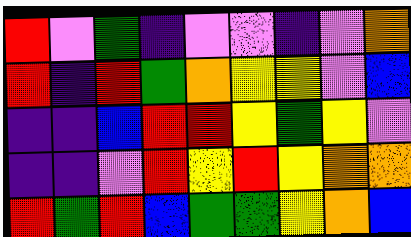[["red", "violet", "green", "indigo", "violet", "violet", "indigo", "violet", "orange"], ["red", "indigo", "red", "green", "orange", "yellow", "yellow", "violet", "blue"], ["indigo", "indigo", "blue", "red", "red", "yellow", "green", "yellow", "violet"], ["indigo", "indigo", "violet", "red", "yellow", "red", "yellow", "orange", "orange"], ["red", "green", "red", "blue", "green", "green", "yellow", "orange", "blue"]]